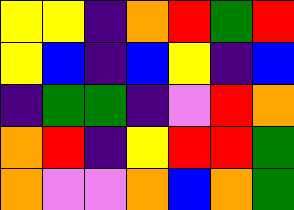[["yellow", "yellow", "indigo", "orange", "red", "green", "red"], ["yellow", "blue", "indigo", "blue", "yellow", "indigo", "blue"], ["indigo", "green", "green", "indigo", "violet", "red", "orange"], ["orange", "red", "indigo", "yellow", "red", "red", "green"], ["orange", "violet", "violet", "orange", "blue", "orange", "green"]]